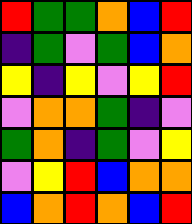[["red", "green", "green", "orange", "blue", "red"], ["indigo", "green", "violet", "green", "blue", "orange"], ["yellow", "indigo", "yellow", "violet", "yellow", "red"], ["violet", "orange", "orange", "green", "indigo", "violet"], ["green", "orange", "indigo", "green", "violet", "yellow"], ["violet", "yellow", "red", "blue", "orange", "orange"], ["blue", "orange", "red", "orange", "blue", "red"]]